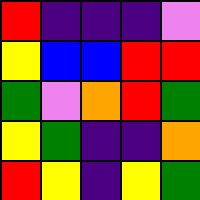[["red", "indigo", "indigo", "indigo", "violet"], ["yellow", "blue", "blue", "red", "red"], ["green", "violet", "orange", "red", "green"], ["yellow", "green", "indigo", "indigo", "orange"], ["red", "yellow", "indigo", "yellow", "green"]]